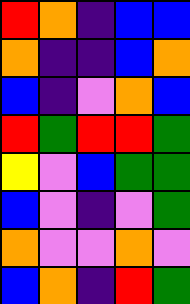[["red", "orange", "indigo", "blue", "blue"], ["orange", "indigo", "indigo", "blue", "orange"], ["blue", "indigo", "violet", "orange", "blue"], ["red", "green", "red", "red", "green"], ["yellow", "violet", "blue", "green", "green"], ["blue", "violet", "indigo", "violet", "green"], ["orange", "violet", "violet", "orange", "violet"], ["blue", "orange", "indigo", "red", "green"]]